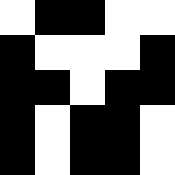[["white", "black", "black", "white", "white"], ["black", "white", "white", "white", "black"], ["black", "black", "white", "black", "black"], ["black", "white", "black", "black", "white"], ["black", "white", "black", "black", "white"]]